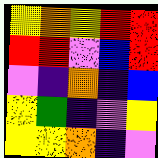[["yellow", "orange", "yellow", "red", "red"], ["red", "red", "violet", "blue", "red"], ["violet", "indigo", "orange", "indigo", "blue"], ["yellow", "green", "indigo", "violet", "yellow"], ["yellow", "yellow", "orange", "indigo", "violet"]]